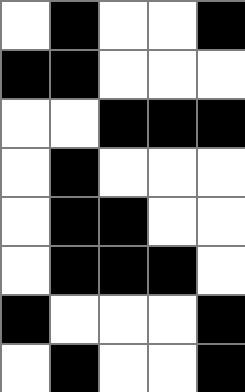[["white", "black", "white", "white", "black"], ["black", "black", "white", "white", "white"], ["white", "white", "black", "black", "black"], ["white", "black", "white", "white", "white"], ["white", "black", "black", "white", "white"], ["white", "black", "black", "black", "white"], ["black", "white", "white", "white", "black"], ["white", "black", "white", "white", "black"]]